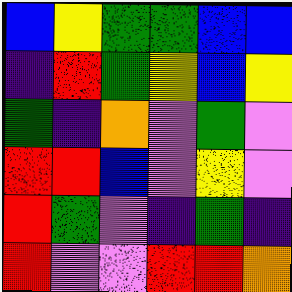[["blue", "yellow", "green", "green", "blue", "blue"], ["indigo", "red", "green", "yellow", "blue", "yellow"], ["green", "indigo", "orange", "violet", "green", "violet"], ["red", "red", "blue", "violet", "yellow", "violet"], ["red", "green", "violet", "indigo", "green", "indigo"], ["red", "violet", "violet", "red", "red", "orange"]]